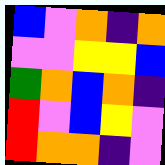[["blue", "violet", "orange", "indigo", "orange"], ["violet", "violet", "yellow", "yellow", "blue"], ["green", "orange", "blue", "orange", "indigo"], ["red", "violet", "blue", "yellow", "violet"], ["red", "orange", "orange", "indigo", "violet"]]